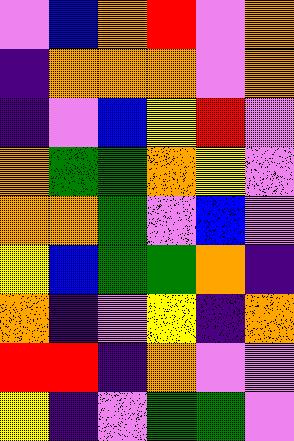[["violet", "blue", "orange", "red", "violet", "orange"], ["indigo", "orange", "orange", "orange", "violet", "orange"], ["indigo", "violet", "blue", "yellow", "red", "violet"], ["orange", "green", "green", "orange", "yellow", "violet"], ["orange", "orange", "green", "violet", "blue", "violet"], ["yellow", "blue", "green", "green", "orange", "indigo"], ["orange", "indigo", "violet", "yellow", "indigo", "orange"], ["red", "red", "indigo", "orange", "violet", "violet"], ["yellow", "indigo", "violet", "green", "green", "violet"]]